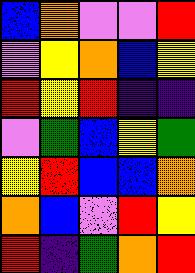[["blue", "orange", "violet", "violet", "red"], ["violet", "yellow", "orange", "blue", "yellow"], ["red", "yellow", "red", "indigo", "indigo"], ["violet", "green", "blue", "yellow", "green"], ["yellow", "red", "blue", "blue", "orange"], ["orange", "blue", "violet", "red", "yellow"], ["red", "indigo", "green", "orange", "red"]]